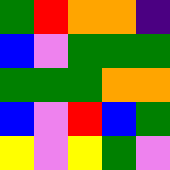[["green", "red", "orange", "orange", "indigo"], ["blue", "violet", "green", "green", "green"], ["green", "green", "green", "orange", "orange"], ["blue", "violet", "red", "blue", "green"], ["yellow", "violet", "yellow", "green", "violet"]]